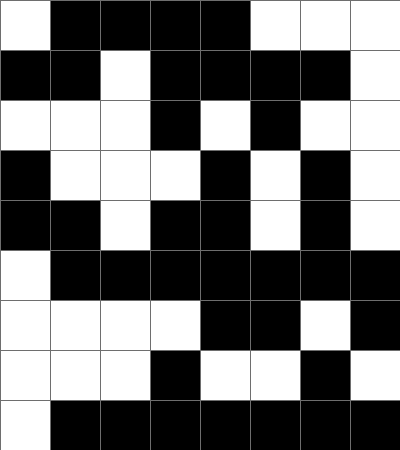[["white", "black", "black", "black", "black", "white", "white", "white"], ["black", "black", "white", "black", "black", "black", "black", "white"], ["white", "white", "white", "black", "white", "black", "white", "white"], ["black", "white", "white", "white", "black", "white", "black", "white"], ["black", "black", "white", "black", "black", "white", "black", "white"], ["white", "black", "black", "black", "black", "black", "black", "black"], ["white", "white", "white", "white", "black", "black", "white", "black"], ["white", "white", "white", "black", "white", "white", "black", "white"], ["white", "black", "black", "black", "black", "black", "black", "black"]]